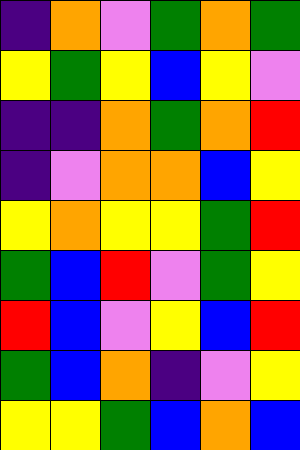[["indigo", "orange", "violet", "green", "orange", "green"], ["yellow", "green", "yellow", "blue", "yellow", "violet"], ["indigo", "indigo", "orange", "green", "orange", "red"], ["indigo", "violet", "orange", "orange", "blue", "yellow"], ["yellow", "orange", "yellow", "yellow", "green", "red"], ["green", "blue", "red", "violet", "green", "yellow"], ["red", "blue", "violet", "yellow", "blue", "red"], ["green", "blue", "orange", "indigo", "violet", "yellow"], ["yellow", "yellow", "green", "blue", "orange", "blue"]]